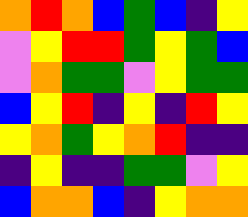[["orange", "red", "orange", "blue", "green", "blue", "indigo", "yellow"], ["violet", "yellow", "red", "red", "green", "yellow", "green", "blue"], ["violet", "orange", "green", "green", "violet", "yellow", "green", "green"], ["blue", "yellow", "red", "indigo", "yellow", "indigo", "red", "yellow"], ["yellow", "orange", "green", "yellow", "orange", "red", "indigo", "indigo"], ["indigo", "yellow", "indigo", "indigo", "green", "green", "violet", "yellow"], ["blue", "orange", "orange", "blue", "indigo", "yellow", "orange", "orange"]]